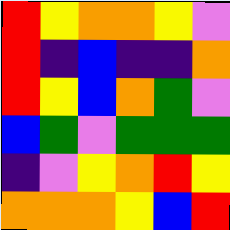[["red", "yellow", "orange", "orange", "yellow", "violet"], ["red", "indigo", "blue", "indigo", "indigo", "orange"], ["red", "yellow", "blue", "orange", "green", "violet"], ["blue", "green", "violet", "green", "green", "green"], ["indigo", "violet", "yellow", "orange", "red", "yellow"], ["orange", "orange", "orange", "yellow", "blue", "red"]]